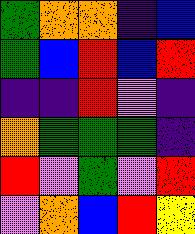[["green", "orange", "orange", "indigo", "blue"], ["green", "blue", "red", "blue", "red"], ["indigo", "indigo", "red", "violet", "indigo"], ["orange", "green", "green", "green", "indigo"], ["red", "violet", "green", "violet", "red"], ["violet", "orange", "blue", "red", "yellow"]]